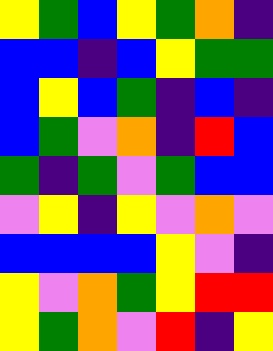[["yellow", "green", "blue", "yellow", "green", "orange", "indigo"], ["blue", "blue", "indigo", "blue", "yellow", "green", "green"], ["blue", "yellow", "blue", "green", "indigo", "blue", "indigo"], ["blue", "green", "violet", "orange", "indigo", "red", "blue"], ["green", "indigo", "green", "violet", "green", "blue", "blue"], ["violet", "yellow", "indigo", "yellow", "violet", "orange", "violet"], ["blue", "blue", "blue", "blue", "yellow", "violet", "indigo"], ["yellow", "violet", "orange", "green", "yellow", "red", "red"], ["yellow", "green", "orange", "violet", "red", "indigo", "yellow"]]